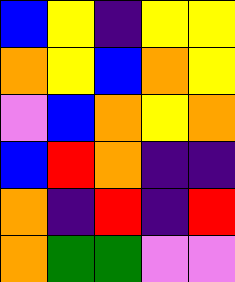[["blue", "yellow", "indigo", "yellow", "yellow"], ["orange", "yellow", "blue", "orange", "yellow"], ["violet", "blue", "orange", "yellow", "orange"], ["blue", "red", "orange", "indigo", "indigo"], ["orange", "indigo", "red", "indigo", "red"], ["orange", "green", "green", "violet", "violet"]]